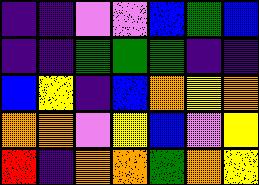[["indigo", "indigo", "violet", "violet", "blue", "green", "blue"], ["indigo", "indigo", "green", "green", "green", "indigo", "indigo"], ["blue", "yellow", "indigo", "blue", "orange", "yellow", "orange"], ["orange", "orange", "violet", "yellow", "blue", "violet", "yellow"], ["red", "indigo", "orange", "orange", "green", "orange", "yellow"]]